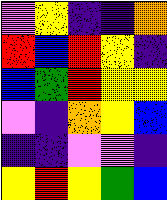[["violet", "yellow", "indigo", "indigo", "orange"], ["red", "blue", "red", "yellow", "indigo"], ["blue", "green", "red", "yellow", "yellow"], ["violet", "indigo", "orange", "yellow", "blue"], ["indigo", "indigo", "violet", "violet", "indigo"], ["yellow", "red", "yellow", "green", "blue"]]